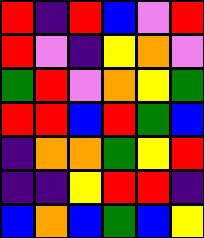[["red", "indigo", "red", "blue", "violet", "red"], ["red", "violet", "indigo", "yellow", "orange", "violet"], ["green", "red", "violet", "orange", "yellow", "green"], ["red", "red", "blue", "red", "green", "blue"], ["indigo", "orange", "orange", "green", "yellow", "red"], ["indigo", "indigo", "yellow", "red", "red", "indigo"], ["blue", "orange", "blue", "green", "blue", "yellow"]]